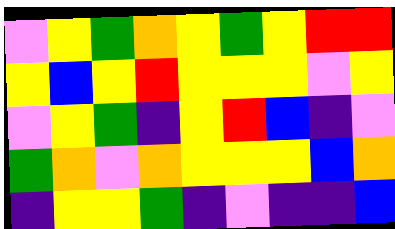[["violet", "yellow", "green", "orange", "yellow", "green", "yellow", "red", "red"], ["yellow", "blue", "yellow", "red", "yellow", "yellow", "yellow", "violet", "yellow"], ["violet", "yellow", "green", "indigo", "yellow", "red", "blue", "indigo", "violet"], ["green", "orange", "violet", "orange", "yellow", "yellow", "yellow", "blue", "orange"], ["indigo", "yellow", "yellow", "green", "indigo", "violet", "indigo", "indigo", "blue"]]